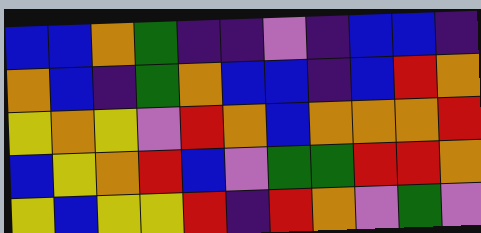[["blue", "blue", "orange", "green", "indigo", "indigo", "violet", "indigo", "blue", "blue", "indigo"], ["orange", "blue", "indigo", "green", "orange", "blue", "blue", "indigo", "blue", "red", "orange"], ["yellow", "orange", "yellow", "violet", "red", "orange", "blue", "orange", "orange", "orange", "red"], ["blue", "yellow", "orange", "red", "blue", "violet", "green", "green", "red", "red", "orange"], ["yellow", "blue", "yellow", "yellow", "red", "indigo", "red", "orange", "violet", "green", "violet"]]